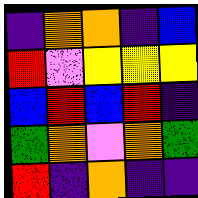[["indigo", "orange", "orange", "indigo", "blue"], ["red", "violet", "yellow", "yellow", "yellow"], ["blue", "red", "blue", "red", "indigo"], ["green", "orange", "violet", "orange", "green"], ["red", "indigo", "orange", "indigo", "indigo"]]